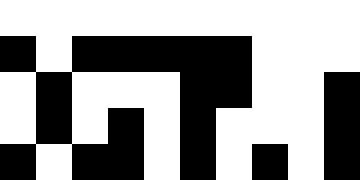[["white", "white", "white", "white", "white", "white", "white", "white", "white", "white"], ["black", "white", "black", "black", "black", "black", "black", "white", "white", "white"], ["white", "black", "white", "white", "white", "black", "black", "white", "white", "black"], ["white", "black", "white", "black", "white", "black", "white", "white", "white", "black"], ["black", "white", "black", "black", "white", "black", "white", "black", "white", "black"]]